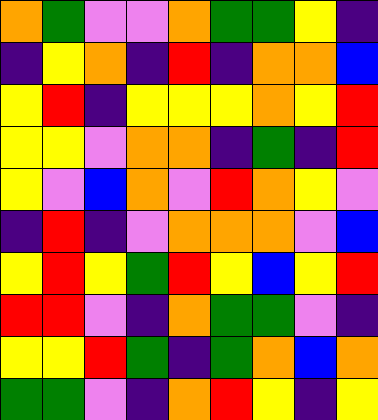[["orange", "green", "violet", "violet", "orange", "green", "green", "yellow", "indigo"], ["indigo", "yellow", "orange", "indigo", "red", "indigo", "orange", "orange", "blue"], ["yellow", "red", "indigo", "yellow", "yellow", "yellow", "orange", "yellow", "red"], ["yellow", "yellow", "violet", "orange", "orange", "indigo", "green", "indigo", "red"], ["yellow", "violet", "blue", "orange", "violet", "red", "orange", "yellow", "violet"], ["indigo", "red", "indigo", "violet", "orange", "orange", "orange", "violet", "blue"], ["yellow", "red", "yellow", "green", "red", "yellow", "blue", "yellow", "red"], ["red", "red", "violet", "indigo", "orange", "green", "green", "violet", "indigo"], ["yellow", "yellow", "red", "green", "indigo", "green", "orange", "blue", "orange"], ["green", "green", "violet", "indigo", "orange", "red", "yellow", "indigo", "yellow"]]